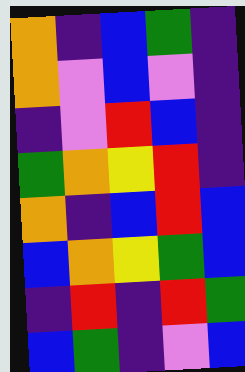[["orange", "indigo", "blue", "green", "indigo"], ["orange", "violet", "blue", "violet", "indigo"], ["indigo", "violet", "red", "blue", "indigo"], ["green", "orange", "yellow", "red", "indigo"], ["orange", "indigo", "blue", "red", "blue"], ["blue", "orange", "yellow", "green", "blue"], ["indigo", "red", "indigo", "red", "green"], ["blue", "green", "indigo", "violet", "blue"]]